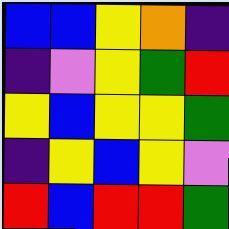[["blue", "blue", "yellow", "orange", "indigo"], ["indigo", "violet", "yellow", "green", "red"], ["yellow", "blue", "yellow", "yellow", "green"], ["indigo", "yellow", "blue", "yellow", "violet"], ["red", "blue", "red", "red", "green"]]